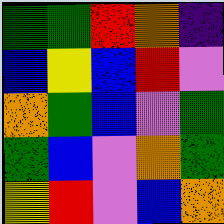[["green", "green", "red", "orange", "indigo"], ["blue", "yellow", "blue", "red", "violet"], ["orange", "green", "blue", "violet", "green"], ["green", "blue", "violet", "orange", "green"], ["yellow", "red", "violet", "blue", "orange"]]